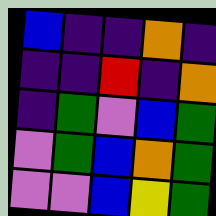[["blue", "indigo", "indigo", "orange", "indigo"], ["indigo", "indigo", "red", "indigo", "orange"], ["indigo", "green", "violet", "blue", "green"], ["violet", "green", "blue", "orange", "green"], ["violet", "violet", "blue", "yellow", "green"]]